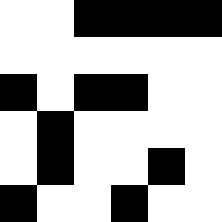[["white", "white", "black", "black", "black", "black"], ["white", "white", "white", "white", "white", "white"], ["black", "white", "black", "black", "white", "white"], ["white", "black", "white", "white", "white", "white"], ["white", "black", "white", "white", "black", "white"], ["black", "white", "white", "black", "white", "white"]]